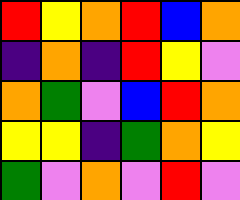[["red", "yellow", "orange", "red", "blue", "orange"], ["indigo", "orange", "indigo", "red", "yellow", "violet"], ["orange", "green", "violet", "blue", "red", "orange"], ["yellow", "yellow", "indigo", "green", "orange", "yellow"], ["green", "violet", "orange", "violet", "red", "violet"]]